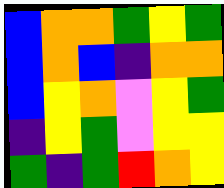[["blue", "orange", "orange", "green", "yellow", "green"], ["blue", "orange", "blue", "indigo", "orange", "orange"], ["blue", "yellow", "orange", "violet", "yellow", "green"], ["indigo", "yellow", "green", "violet", "yellow", "yellow"], ["green", "indigo", "green", "red", "orange", "yellow"]]